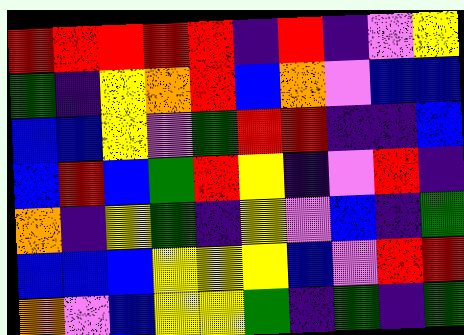[["red", "red", "red", "red", "red", "indigo", "red", "indigo", "violet", "yellow"], ["green", "indigo", "yellow", "orange", "red", "blue", "orange", "violet", "blue", "blue"], ["blue", "blue", "yellow", "violet", "green", "red", "red", "indigo", "indigo", "blue"], ["blue", "red", "blue", "green", "red", "yellow", "indigo", "violet", "red", "indigo"], ["orange", "indigo", "yellow", "green", "indigo", "yellow", "violet", "blue", "indigo", "green"], ["blue", "blue", "blue", "yellow", "yellow", "yellow", "blue", "violet", "red", "red"], ["orange", "violet", "blue", "yellow", "yellow", "green", "indigo", "green", "indigo", "green"]]